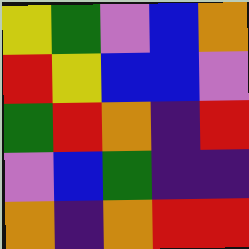[["yellow", "green", "violet", "blue", "orange"], ["red", "yellow", "blue", "blue", "violet"], ["green", "red", "orange", "indigo", "red"], ["violet", "blue", "green", "indigo", "indigo"], ["orange", "indigo", "orange", "red", "red"]]